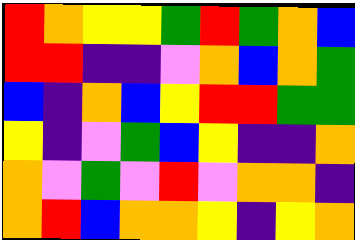[["red", "orange", "yellow", "yellow", "green", "red", "green", "orange", "blue"], ["red", "red", "indigo", "indigo", "violet", "orange", "blue", "orange", "green"], ["blue", "indigo", "orange", "blue", "yellow", "red", "red", "green", "green"], ["yellow", "indigo", "violet", "green", "blue", "yellow", "indigo", "indigo", "orange"], ["orange", "violet", "green", "violet", "red", "violet", "orange", "orange", "indigo"], ["orange", "red", "blue", "orange", "orange", "yellow", "indigo", "yellow", "orange"]]